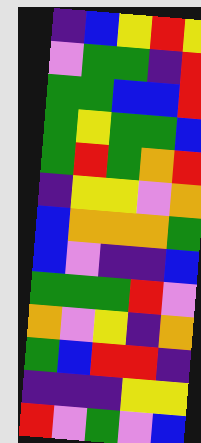[["indigo", "blue", "yellow", "red", "yellow"], ["violet", "green", "green", "indigo", "red"], ["green", "green", "blue", "blue", "red"], ["green", "yellow", "green", "green", "blue"], ["green", "red", "green", "orange", "red"], ["indigo", "yellow", "yellow", "violet", "orange"], ["blue", "orange", "orange", "orange", "green"], ["blue", "violet", "indigo", "indigo", "blue"], ["green", "green", "green", "red", "violet"], ["orange", "violet", "yellow", "indigo", "orange"], ["green", "blue", "red", "red", "indigo"], ["indigo", "indigo", "indigo", "yellow", "yellow"], ["red", "violet", "green", "violet", "blue"]]